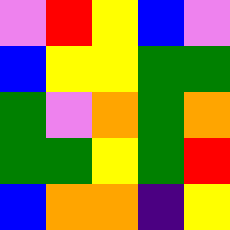[["violet", "red", "yellow", "blue", "violet"], ["blue", "yellow", "yellow", "green", "green"], ["green", "violet", "orange", "green", "orange"], ["green", "green", "yellow", "green", "red"], ["blue", "orange", "orange", "indigo", "yellow"]]